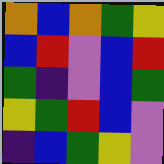[["orange", "blue", "orange", "green", "yellow"], ["blue", "red", "violet", "blue", "red"], ["green", "indigo", "violet", "blue", "green"], ["yellow", "green", "red", "blue", "violet"], ["indigo", "blue", "green", "yellow", "violet"]]